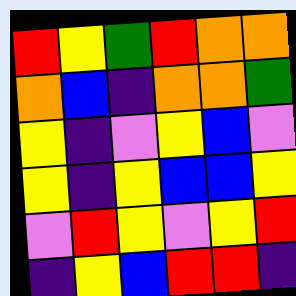[["red", "yellow", "green", "red", "orange", "orange"], ["orange", "blue", "indigo", "orange", "orange", "green"], ["yellow", "indigo", "violet", "yellow", "blue", "violet"], ["yellow", "indigo", "yellow", "blue", "blue", "yellow"], ["violet", "red", "yellow", "violet", "yellow", "red"], ["indigo", "yellow", "blue", "red", "red", "indigo"]]